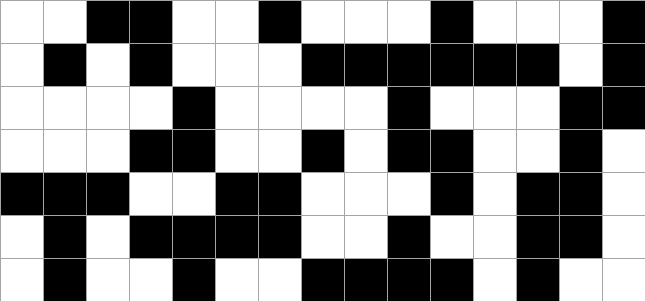[["white", "white", "black", "black", "white", "white", "black", "white", "white", "white", "black", "white", "white", "white", "black"], ["white", "black", "white", "black", "white", "white", "white", "black", "black", "black", "black", "black", "black", "white", "black"], ["white", "white", "white", "white", "black", "white", "white", "white", "white", "black", "white", "white", "white", "black", "black"], ["white", "white", "white", "black", "black", "white", "white", "black", "white", "black", "black", "white", "white", "black", "white"], ["black", "black", "black", "white", "white", "black", "black", "white", "white", "white", "black", "white", "black", "black", "white"], ["white", "black", "white", "black", "black", "black", "black", "white", "white", "black", "white", "white", "black", "black", "white"], ["white", "black", "white", "white", "black", "white", "white", "black", "black", "black", "black", "white", "black", "white", "white"]]